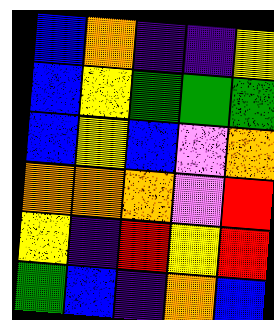[["blue", "orange", "indigo", "indigo", "yellow"], ["blue", "yellow", "green", "green", "green"], ["blue", "yellow", "blue", "violet", "orange"], ["orange", "orange", "orange", "violet", "red"], ["yellow", "indigo", "red", "yellow", "red"], ["green", "blue", "indigo", "orange", "blue"]]